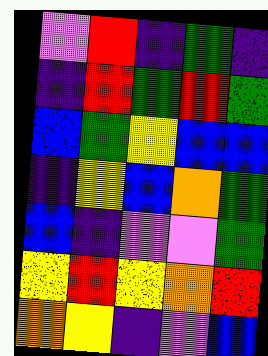[["violet", "red", "indigo", "green", "indigo"], ["indigo", "red", "green", "red", "green"], ["blue", "green", "yellow", "blue", "blue"], ["indigo", "yellow", "blue", "orange", "green"], ["blue", "indigo", "violet", "violet", "green"], ["yellow", "red", "yellow", "orange", "red"], ["orange", "yellow", "indigo", "violet", "blue"]]